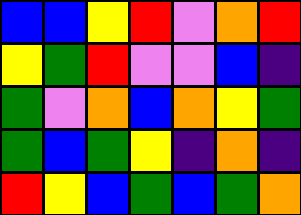[["blue", "blue", "yellow", "red", "violet", "orange", "red"], ["yellow", "green", "red", "violet", "violet", "blue", "indigo"], ["green", "violet", "orange", "blue", "orange", "yellow", "green"], ["green", "blue", "green", "yellow", "indigo", "orange", "indigo"], ["red", "yellow", "blue", "green", "blue", "green", "orange"]]